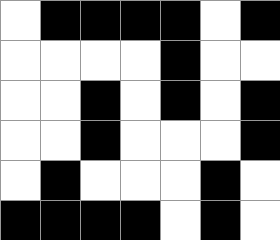[["white", "black", "black", "black", "black", "white", "black"], ["white", "white", "white", "white", "black", "white", "white"], ["white", "white", "black", "white", "black", "white", "black"], ["white", "white", "black", "white", "white", "white", "black"], ["white", "black", "white", "white", "white", "black", "white"], ["black", "black", "black", "black", "white", "black", "white"]]